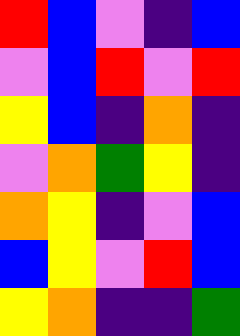[["red", "blue", "violet", "indigo", "blue"], ["violet", "blue", "red", "violet", "red"], ["yellow", "blue", "indigo", "orange", "indigo"], ["violet", "orange", "green", "yellow", "indigo"], ["orange", "yellow", "indigo", "violet", "blue"], ["blue", "yellow", "violet", "red", "blue"], ["yellow", "orange", "indigo", "indigo", "green"]]